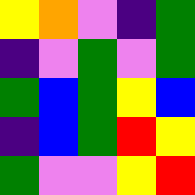[["yellow", "orange", "violet", "indigo", "green"], ["indigo", "violet", "green", "violet", "green"], ["green", "blue", "green", "yellow", "blue"], ["indigo", "blue", "green", "red", "yellow"], ["green", "violet", "violet", "yellow", "red"]]